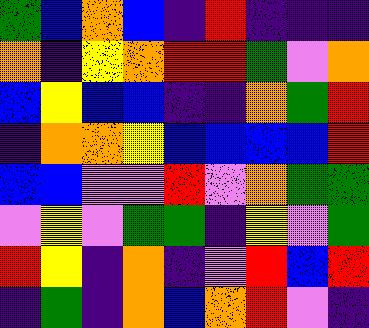[["green", "blue", "orange", "blue", "indigo", "red", "indigo", "indigo", "indigo"], ["orange", "indigo", "yellow", "orange", "red", "red", "green", "violet", "orange"], ["blue", "yellow", "blue", "blue", "indigo", "indigo", "orange", "green", "red"], ["indigo", "orange", "orange", "yellow", "blue", "blue", "blue", "blue", "red"], ["blue", "blue", "violet", "violet", "red", "violet", "orange", "green", "green"], ["violet", "yellow", "violet", "green", "green", "indigo", "yellow", "violet", "green"], ["red", "yellow", "indigo", "orange", "indigo", "violet", "red", "blue", "red"], ["indigo", "green", "indigo", "orange", "blue", "orange", "red", "violet", "indigo"]]